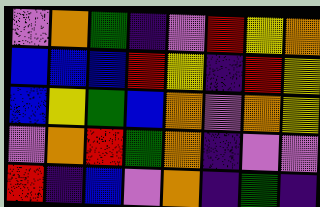[["violet", "orange", "green", "indigo", "violet", "red", "yellow", "orange"], ["blue", "blue", "blue", "red", "yellow", "indigo", "red", "yellow"], ["blue", "yellow", "green", "blue", "orange", "violet", "orange", "yellow"], ["violet", "orange", "red", "green", "orange", "indigo", "violet", "violet"], ["red", "indigo", "blue", "violet", "orange", "indigo", "green", "indigo"]]